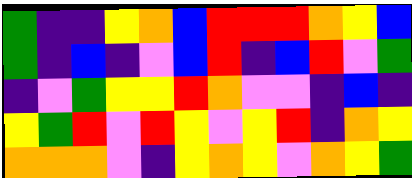[["green", "indigo", "indigo", "yellow", "orange", "blue", "red", "red", "red", "orange", "yellow", "blue"], ["green", "indigo", "blue", "indigo", "violet", "blue", "red", "indigo", "blue", "red", "violet", "green"], ["indigo", "violet", "green", "yellow", "yellow", "red", "orange", "violet", "violet", "indigo", "blue", "indigo"], ["yellow", "green", "red", "violet", "red", "yellow", "violet", "yellow", "red", "indigo", "orange", "yellow"], ["orange", "orange", "orange", "violet", "indigo", "yellow", "orange", "yellow", "violet", "orange", "yellow", "green"]]